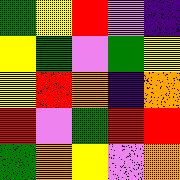[["green", "yellow", "red", "violet", "indigo"], ["yellow", "green", "violet", "green", "yellow"], ["yellow", "red", "orange", "indigo", "orange"], ["red", "violet", "green", "red", "red"], ["green", "orange", "yellow", "violet", "orange"]]